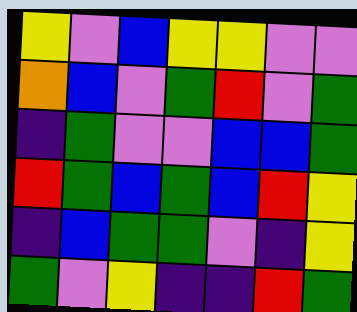[["yellow", "violet", "blue", "yellow", "yellow", "violet", "violet"], ["orange", "blue", "violet", "green", "red", "violet", "green"], ["indigo", "green", "violet", "violet", "blue", "blue", "green"], ["red", "green", "blue", "green", "blue", "red", "yellow"], ["indigo", "blue", "green", "green", "violet", "indigo", "yellow"], ["green", "violet", "yellow", "indigo", "indigo", "red", "green"]]